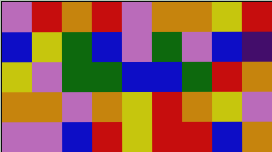[["violet", "red", "orange", "red", "violet", "orange", "orange", "yellow", "red"], ["blue", "yellow", "green", "blue", "violet", "green", "violet", "blue", "indigo"], ["yellow", "violet", "green", "green", "blue", "blue", "green", "red", "orange"], ["orange", "orange", "violet", "orange", "yellow", "red", "orange", "yellow", "violet"], ["violet", "violet", "blue", "red", "yellow", "red", "red", "blue", "orange"]]